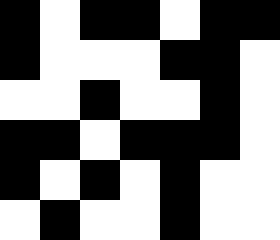[["black", "white", "black", "black", "white", "black", "black"], ["black", "white", "white", "white", "black", "black", "white"], ["white", "white", "black", "white", "white", "black", "white"], ["black", "black", "white", "black", "black", "black", "white"], ["black", "white", "black", "white", "black", "white", "white"], ["white", "black", "white", "white", "black", "white", "white"]]